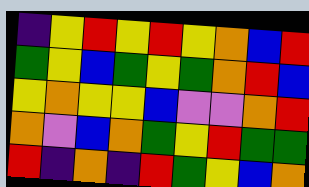[["indigo", "yellow", "red", "yellow", "red", "yellow", "orange", "blue", "red"], ["green", "yellow", "blue", "green", "yellow", "green", "orange", "red", "blue"], ["yellow", "orange", "yellow", "yellow", "blue", "violet", "violet", "orange", "red"], ["orange", "violet", "blue", "orange", "green", "yellow", "red", "green", "green"], ["red", "indigo", "orange", "indigo", "red", "green", "yellow", "blue", "orange"]]